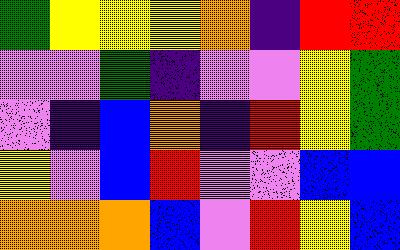[["green", "yellow", "yellow", "yellow", "orange", "indigo", "red", "red"], ["violet", "violet", "green", "indigo", "violet", "violet", "yellow", "green"], ["violet", "indigo", "blue", "orange", "indigo", "red", "yellow", "green"], ["yellow", "violet", "blue", "red", "violet", "violet", "blue", "blue"], ["orange", "orange", "orange", "blue", "violet", "red", "yellow", "blue"]]